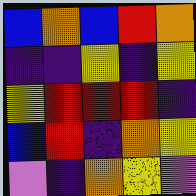[["blue", "orange", "blue", "red", "orange"], ["indigo", "indigo", "yellow", "indigo", "yellow"], ["yellow", "red", "red", "red", "indigo"], ["blue", "red", "indigo", "orange", "yellow"], ["violet", "indigo", "orange", "yellow", "violet"]]